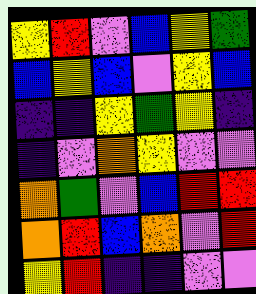[["yellow", "red", "violet", "blue", "yellow", "green"], ["blue", "yellow", "blue", "violet", "yellow", "blue"], ["indigo", "indigo", "yellow", "green", "yellow", "indigo"], ["indigo", "violet", "orange", "yellow", "violet", "violet"], ["orange", "green", "violet", "blue", "red", "red"], ["orange", "red", "blue", "orange", "violet", "red"], ["yellow", "red", "indigo", "indigo", "violet", "violet"]]